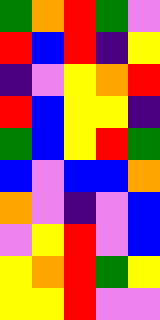[["green", "orange", "red", "green", "violet"], ["red", "blue", "red", "indigo", "yellow"], ["indigo", "violet", "yellow", "orange", "red"], ["red", "blue", "yellow", "yellow", "indigo"], ["green", "blue", "yellow", "red", "green"], ["blue", "violet", "blue", "blue", "orange"], ["orange", "violet", "indigo", "violet", "blue"], ["violet", "yellow", "red", "violet", "blue"], ["yellow", "orange", "red", "green", "yellow"], ["yellow", "yellow", "red", "violet", "violet"]]